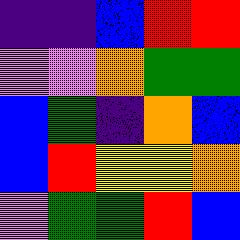[["indigo", "indigo", "blue", "red", "red"], ["violet", "violet", "orange", "green", "green"], ["blue", "green", "indigo", "orange", "blue"], ["blue", "red", "yellow", "yellow", "orange"], ["violet", "green", "green", "red", "blue"]]